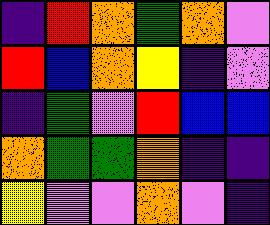[["indigo", "red", "orange", "green", "orange", "violet"], ["red", "blue", "orange", "yellow", "indigo", "violet"], ["indigo", "green", "violet", "red", "blue", "blue"], ["orange", "green", "green", "orange", "indigo", "indigo"], ["yellow", "violet", "violet", "orange", "violet", "indigo"]]